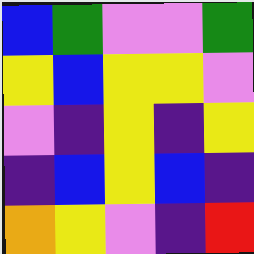[["blue", "green", "violet", "violet", "green"], ["yellow", "blue", "yellow", "yellow", "violet"], ["violet", "indigo", "yellow", "indigo", "yellow"], ["indigo", "blue", "yellow", "blue", "indigo"], ["orange", "yellow", "violet", "indigo", "red"]]